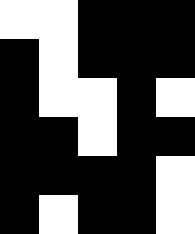[["white", "white", "black", "black", "black"], ["black", "white", "black", "black", "black"], ["black", "white", "white", "black", "white"], ["black", "black", "white", "black", "black"], ["black", "black", "black", "black", "white"], ["black", "white", "black", "black", "white"]]